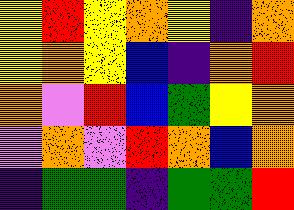[["yellow", "red", "yellow", "orange", "yellow", "indigo", "orange"], ["yellow", "orange", "yellow", "blue", "indigo", "orange", "red"], ["orange", "violet", "red", "blue", "green", "yellow", "orange"], ["violet", "orange", "violet", "red", "orange", "blue", "orange"], ["indigo", "green", "green", "indigo", "green", "green", "red"]]